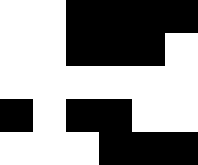[["white", "white", "black", "black", "black", "black"], ["white", "white", "black", "black", "black", "white"], ["white", "white", "white", "white", "white", "white"], ["black", "white", "black", "black", "white", "white"], ["white", "white", "white", "black", "black", "black"]]